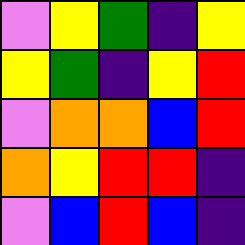[["violet", "yellow", "green", "indigo", "yellow"], ["yellow", "green", "indigo", "yellow", "red"], ["violet", "orange", "orange", "blue", "red"], ["orange", "yellow", "red", "red", "indigo"], ["violet", "blue", "red", "blue", "indigo"]]